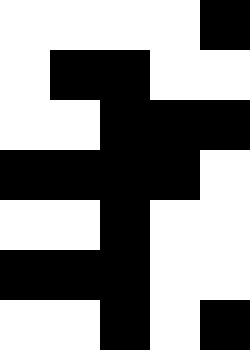[["white", "white", "white", "white", "black"], ["white", "black", "black", "white", "white"], ["white", "white", "black", "black", "black"], ["black", "black", "black", "black", "white"], ["white", "white", "black", "white", "white"], ["black", "black", "black", "white", "white"], ["white", "white", "black", "white", "black"]]